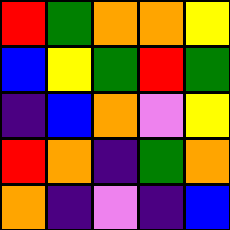[["red", "green", "orange", "orange", "yellow"], ["blue", "yellow", "green", "red", "green"], ["indigo", "blue", "orange", "violet", "yellow"], ["red", "orange", "indigo", "green", "orange"], ["orange", "indigo", "violet", "indigo", "blue"]]